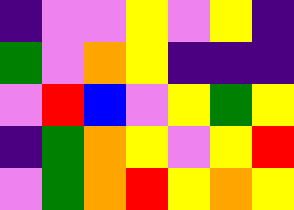[["indigo", "violet", "violet", "yellow", "violet", "yellow", "indigo"], ["green", "violet", "orange", "yellow", "indigo", "indigo", "indigo"], ["violet", "red", "blue", "violet", "yellow", "green", "yellow"], ["indigo", "green", "orange", "yellow", "violet", "yellow", "red"], ["violet", "green", "orange", "red", "yellow", "orange", "yellow"]]